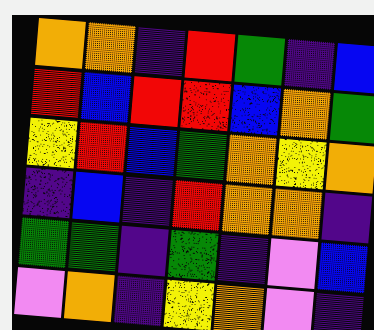[["orange", "orange", "indigo", "red", "green", "indigo", "blue"], ["red", "blue", "red", "red", "blue", "orange", "green"], ["yellow", "red", "blue", "green", "orange", "yellow", "orange"], ["indigo", "blue", "indigo", "red", "orange", "orange", "indigo"], ["green", "green", "indigo", "green", "indigo", "violet", "blue"], ["violet", "orange", "indigo", "yellow", "orange", "violet", "indigo"]]